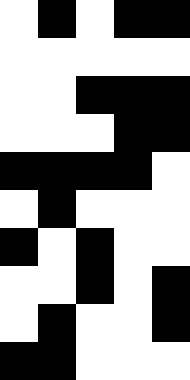[["white", "black", "white", "black", "black"], ["white", "white", "white", "white", "white"], ["white", "white", "black", "black", "black"], ["white", "white", "white", "black", "black"], ["black", "black", "black", "black", "white"], ["white", "black", "white", "white", "white"], ["black", "white", "black", "white", "white"], ["white", "white", "black", "white", "black"], ["white", "black", "white", "white", "black"], ["black", "black", "white", "white", "white"]]